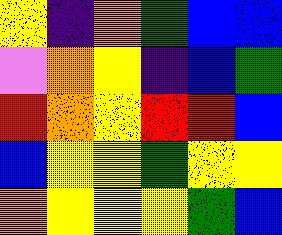[["yellow", "indigo", "orange", "green", "blue", "blue"], ["violet", "orange", "yellow", "indigo", "blue", "green"], ["red", "orange", "yellow", "red", "red", "blue"], ["blue", "yellow", "yellow", "green", "yellow", "yellow"], ["orange", "yellow", "yellow", "yellow", "green", "blue"]]